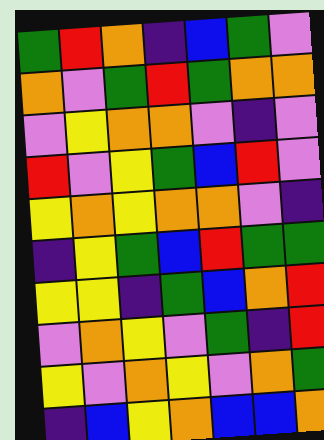[["green", "red", "orange", "indigo", "blue", "green", "violet"], ["orange", "violet", "green", "red", "green", "orange", "orange"], ["violet", "yellow", "orange", "orange", "violet", "indigo", "violet"], ["red", "violet", "yellow", "green", "blue", "red", "violet"], ["yellow", "orange", "yellow", "orange", "orange", "violet", "indigo"], ["indigo", "yellow", "green", "blue", "red", "green", "green"], ["yellow", "yellow", "indigo", "green", "blue", "orange", "red"], ["violet", "orange", "yellow", "violet", "green", "indigo", "red"], ["yellow", "violet", "orange", "yellow", "violet", "orange", "green"], ["indigo", "blue", "yellow", "orange", "blue", "blue", "orange"]]